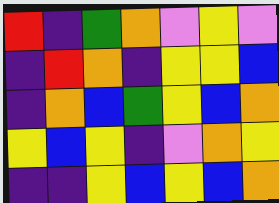[["red", "indigo", "green", "orange", "violet", "yellow", "violet"], ["indigo", "red", "orange", "indigo", "yellow", "yellow", "blue"], ["indigo", "orange", "blue", "green", "yellow", "blue", "orange"], ["yellow", "blue", "yellow", "indigo", "violet", "orange", "yellow"], ["indigo", "indigo", "yellow", "blue", "yellow", "blue", "orange"]]